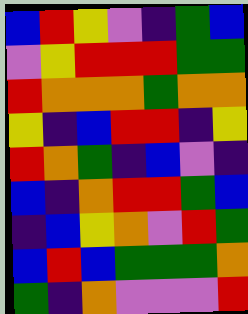[["blue", "red", "yellow", "violet", "indigo", "green", "blue"], ["violet", "yellow", "red", "red", "red", "green", "green"], ["red", "orange", "orange", "orange", "green", "orange", "orange"], ["yellow", "indigo", "blue", "red", "red", "indigo", "yellow"], ["red", "orange", "green", "indigo", "blue", "violet", "indigo"], ["blue", "indigo", "orange", "red", "red", "green", "blue"], ["indigo", "blue", "yellow", "orange", "violet", "red", "green"], ["blue", "red", "blue", "green", "green", "green", "orange"], ["green", "indigo", "orange", "violet", "violet", "violet", "red"]]